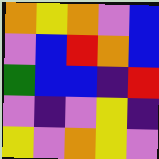[["orange", "yellow", "orange", "violet", "blue"], ["violet", "blue", "red", "orange", "blue"], ["green", "blue", "blue", "indigo", "red"], ["violet", "indigo", "violet", "yellow", "indigo"], ["yellow", "violet", "orange", "yellow", "violet"]]